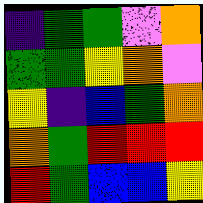[["indigo", "green", "green", "violet", "orange"], ["green", "green", "yellow", "orange", "violet"], ["yellow", "indigo", "blue", "green", "orange"], ["orange", "green", "red", "red", "red"], ["red", "green", "blue", "blue", "yellow"]]